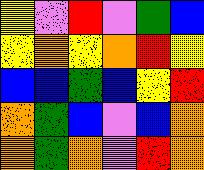[["yellow", "violet", "red", "violet", "green", "blue"], ["yellow", "orange", "yellow", "orange", "red", "yellow"], ["blue", "blue", "green", "blue", "yellow", "red"], ["orange", "green", "blue", "violet", "blue", "orange"], ["orange", "green", "orange", "violet", "red", "orange"]]